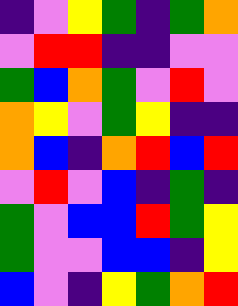[["indigo", "violet", "yellow", "green", "indigo", "green", "orange"], ["violet", "red", "red", "indigo", "indigo", "violet", "violet"], ["green", "blue", "orange", "green", "violet", "red", "violet"], ["orange", "yellow", "violet", "green", "yellow", "indigo", "indigo"], ["orange", "blue", "indigo", "orange", "red", "blue", "red"], ["violet", "red", "violet", "blue", "indigo", "green", "indigo"], ["green", "violet", "blue", "blue", "red", "green", "yellow"], ["green", "violet", "violet", "blue", "blue", "indigo", "yellow"], ["blue", "violet", "indigo", "yellow", "green", "orange", "red"]]